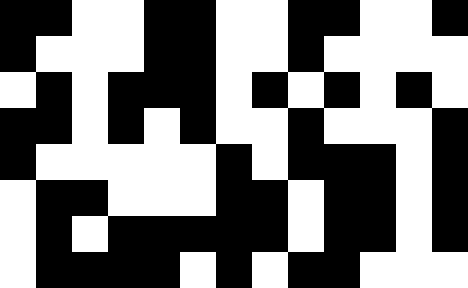[["black", "black", "white", "white", "black", "black", "white", "white", "black", "black", "white", "white", "black"], ["black", "white", "white", "white", "black", "black", "white", "white", "black", "white", "white", "white", "white"], ["white", "black", "white", "black", "black", "black", "white", "black", "white", "black", "white", "black", "white"], ["black", "black", "white", "black", "white", "black", "white", "white", "black", "white", "white", "white", "black"], ["black", "white", "white", "white", "white", "white", "black", "white", "black", "black", "black", "white", "black"], ["white", "black", "black", "white", "white", "white", "black", "black", "white", "black", "black", "white", "black"], ["white", "black", "white", "black", "black", "black", "black", "black", "white", "black", "black", "white", "black"], ["white", "black", "black", "black", "black", "white", "black", "white", "black", "black", "white", "white", "white"]]